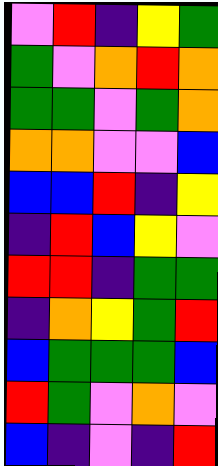[["violet", "red", "indigo", "yellow", "green"], ["green", "violet", "orange", "red", "orange"], ["green", "green", "violet", "green", "orange"], ["orange", "orange", "violet", "violet", "blue"], ["blue", "blue", "red", "indigo", "yellow"], ["indigo", "red", "blue", "yellow", "violet"], ["red", "red", "indigo", "green", "green"], ["indigo", "orange", "yellow", "green", "red"], ["blue", "green", "green", "green", "blue"], ["red", "green", "violet", "orange", "violet"], ["blue", "indigo", "violet", "indigo", "red"]]